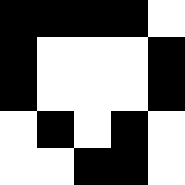[["black", "black", "black", "black", "white"], ["black", "white", "white", "white", "black"], ["black", "white", "white", "white", "black"], ["white", "black", "white", "black", "white"], ["white", "white", "black", "black", "white"]]